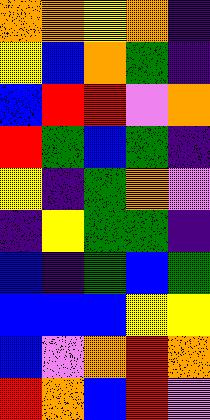[["orange", "orange", "yellow", "orange", "indigo"], ["yellow", "blue", "orange", "green", "indigo"], ["blue", "red", "red", "violet", "orange"], ["red", "green", "blue", "green", "indigo"], ["yellow", "indigo", "green", "orange", "violet"], ["indigo", "yellow", "green", "green", "indigo"], ["blue", "indigo", "green", "blue", "green"], ["blue", "blue", "blue", "yellow", "yellow"], ["blue", "violet", "orange", "red", "orange"], ["red", "orange", "blue", "red", "violet"]]